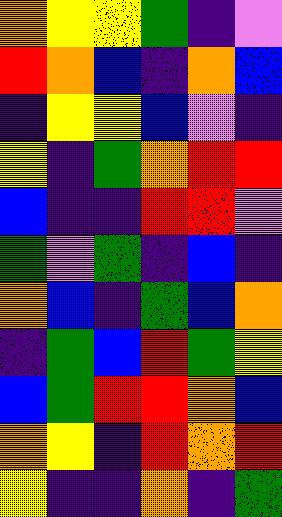[["orange", "yellow", "yellow", "green", "indigo", "violet"], ["red", "orange", "blue", "indigo", "orange", "blue"], ["indigo", "yellow", "yellow", "blue", "violet", "indigo"], ["yellow", "indigo", "green", "orange", "red", "red"], ["blue", "indigo", "indigo", "red", "red", "violet"], ["green", "violet", "green", "indigo", "blue", "indigo"], ["orange", "blue", "indigo", "green", "blue", "orange"], ["indigo", "green", "blue", "red", "green", "yellow"], ["blue", "green", "red", "red", "orange", "blue"], ["orange", "yellow", "indigo", "red", "orange", "red"], ["yellow", "indigo", "indigo", "orange", "indigo", "green"]]